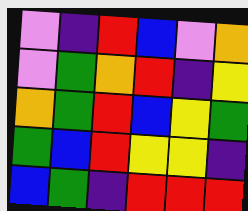[["violet", "indigo", "red", "blue", "violet", "orange"], ["violet", "green", "orange", "red", "indigo", "yellow"], ["orange", "green", "red", "blue", "yellow", "green"], ["green", "blue", "red", "yellow", "yellow", "indigo"], ["blue", "green", "indigo", "red", "red", "red"]]